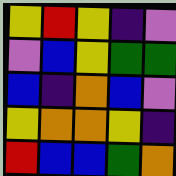[["yellow", "red", "yellow", "indigo", "violet"], ["violet", "blue", "yellow", "green", "green"], ["blue", "indigo", "orange", "blue", "violet"], ["yellow", "orange", "orange", "yellow", "indigo"], ["red", "blue", "blue", "green", "orange"]]